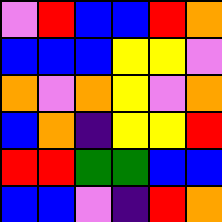[["violet", "red", "blue", "blue", "red", "orange"], ["blue", "blue", "blue", "yellow", "yellow", "violet"], ["orange", "violet", "orange", "yellow", "violet", "orange"], ["blue", "orange", "indigo", "yellow", "yellow", "red"], ["red", "red", "green", "green", "blue", "blue"], ["blue", "blue", "violet", "indigo", "red", "orange"]]